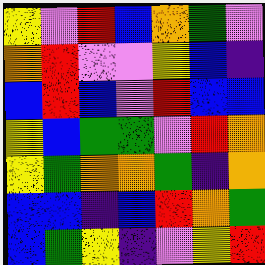[["yellow", "violet", "red", "blue", "orange", "green", "violet"], ["orange", "red", "violet", "violet", "yellow", "blue", "indigo"], ["blue", "red", "blue", "violet", "red", "blue", "blue"], ["yellow", "blue", "green", "green", "violet", "red", "orange"], ["yellow", "green", "orange", "orange", "green", "indigo", "orange"], ["blue", "blue", "indigo", "blue", "red", "orange", "green"], ["blue", "green", "yellow", "indigo", "violet", "yellow", "red"]]